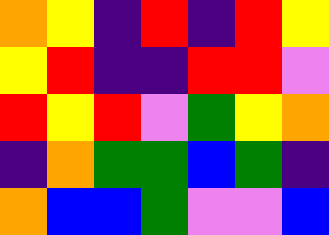[["orange", "yellow", "indigo", "red", "indigo", "red", "yellow"], ["yellow", "red", "indigo", "indigo", "red", "red", "violet"], ["red", "yellow", "red", "violet", "green", "yellow", "orange"], ["indigo", "orange", "green", "green", "blue", "green", "indigo"], ["orange", "blue", "blue", "green", "violet", "violet", "blue"]]